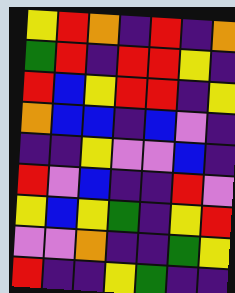[["yellow", "red", "orange", "indigo", "red", "indigo", "orange"], ["green", "red", "indigo", "red", "red", "yellow", "indigo"], ["red", "blue", "yellow", "red", "red", "indigo", "yellow"], ["orange", "blue", "blue", "indigo", "blue", "violet", "indigo"], ["indigo", "indigo", "yellow", "violet", "violet", "blue", "indigo"], ["red", "violet", "blue", "indigo", "indigo", "red", "violet"], ["yellow", "blue", "yellow", "green", "indigo", "yellow", "red"], ["violet", "violet", "orange", "indigo", "indigo", "green", "yellow"], ["red", "indigo", "indigo", "yellow", "green", "indigo", "indigo"]]